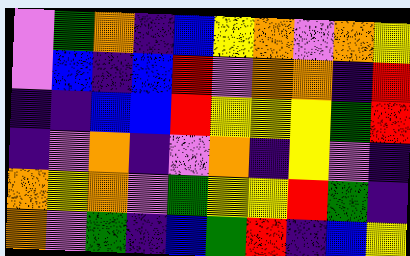[["violet", "green", "orange", "indigo", "blue", "yellow", "orange", "violet", "orange", "yellow"], ["violet", "blue", "indigo", "blue", "red", "violet", "orange", "orange", "indigo", "red"], ["indigo", "indigo", "blue", "blue", "red", "yellow", "yellow", "yellow", "green", "red"], ["indigo", "violet", "orange", "indigo", "violet", "orange", "indigo", "yellow", "violet", "indigo"], ["orange", "yellow", "orange", "violet", "green", "yellow", "yellow", "red", "green", "indigo"], ["orange", "violet", "green", "indigo", "blue", "green", "red", "indigo", "blue", "yellow"]]